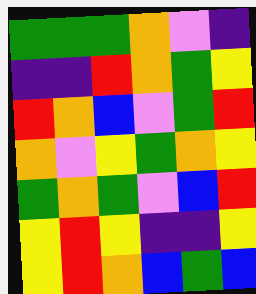[["green", "green", "green", "orange", "violet", "indigo"], ["indigo", "indigo", "red", "orange", "green", "yellow"], ["red", "orange", "blue", "violet", "green", "red"], ["orange", "violet", "yellow", "green", "orange", "yellow"], ["green", "orange", "green", "violet", "blue", "red"], ["yellow", "red", "yellow", "indigo", "indigo", "yellow"], ["yellow", "red", "orange", "blue", "green", "blue"]]